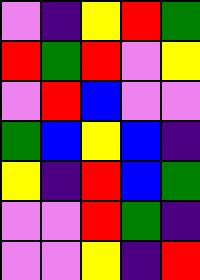[["violet", "indigo", "yellow", "red", "green"], ["red", "green", "red", "violet", "yellow"], ["violet", "red", "blue", "violet", "violet"], ["green", "blue", "yellow", "blue", "indigo"], ["yellow", "indigo", "red", "blue", "green"], ["violet", "violet", "red", "green", "indigo"], ["violet", "violet", "yellow", "indigo", "red"]]